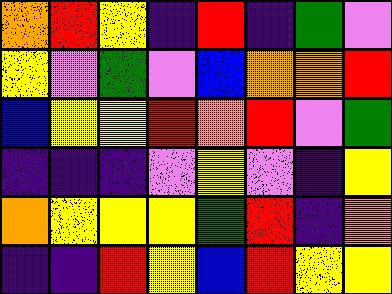[["orange", "red", "yellow", "indigo", "red", "indigo", "green", "violet"], ["yellow", "violet", "green", "violet", "blue", "orange", "orange", "red"], ["blue", "yellow", "yellow", "red", "orange", "red", "violet", "green"], ["indigo", "indigo", "indigo", "violet", "yellow", "violet", "indigo", "yellow"], ["orange", "yellow", "yellow", "yellow", "green", "red", "indigo", "orange"], ["indigo", "indigo", "red", "yellow", "blue", "red", "yellow", "yellow"]]